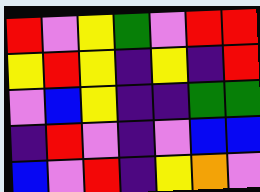[["red", "violet", "yellow", "green", "violet", "red", "red"], ["yellow", "red", "yellow", "indigo", "yellow", "indigo", "red"], ["violet", "blue", "yellow", "indigo", "indigo", "green", "green"], ["indigo", "red", "violet", "indigo", "violet", "blue", "blue"], ["blue", "violet", "red", "indigo", "yellow", "orange", "violet"]]